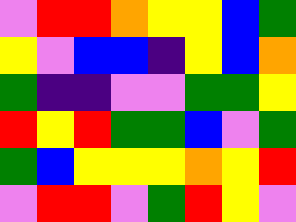[["violet", "red", "red", "orange", "yellow", "yellow", "blue", "green"], ["yellow", "violet", "blue", "blue", "indigo", "yellow", "blue", "orange"], ["green", "indigo", "indigo", "violet", "violet", "green", "green", "yellow"], ["red", "yellow", "red", "green", "green", "blue", "violet", "green"], ["green", "blue", "yellow", "yellow", "yellow", "orange", "yellow", "red"], ["violet", "red", "red", "violet", "green", "red", "yellow", "violet"]]